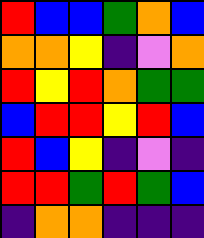[["red", "blue", "blue", "green", "orange", "blue"], ["orange", "orange", "yellow", "indigo", "violet", "orange"], ["red", "yellow", "red", "orange", "green", "green"], ["blue", "red", "red", "yellow", "red", "blue"], ["red", "blue", "yellow", "indigo", "violet", "indigo"], ["red", "red", "green", "red", "green", "blue"], ["indigo", "orange", "orange", "indigo", "indigo", "indigo"]]